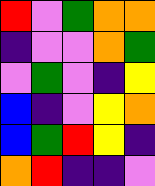[["red", "violet", "green", "orange", "orange"], ["indigo", "violet", "violet", "orange", "green"], ["violet", "green", "violet", "indigo", "yellow"], ["blue", "indigo", "violet", "yellow", "orange"], ["blue", "green", "red", "yellow", "indigo"], ["orange", "red", "indigo", "indigo", "violet"]]